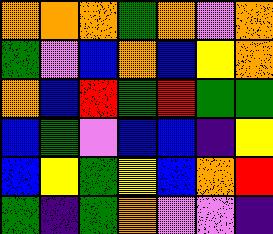[["orange", "orange", "orange", "green", "orange", "violet", "orange"], ["green", "violet", "blue", "orange", "blue", "yellow", "orange"], ["orange", "blue", "red", "green", "red", "green", "green"], ["blue", "green", "violet", "blue", "blue", "indigo", "yellow"], ["blue", "yellow", "green", "yellow", "blue", "orange", "red"], ["green", "indigo", "green", "orange", "violet", "violet", "indigo"]]